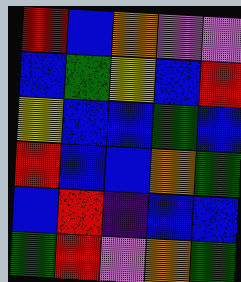[["red", "blue", "orange", "violet", "violet"], ["blue", "green", "yellow", "blue", "red"], ["yellow", "blue", "blue", "green", "blue"], ["red", "blue", "blue", "orange", "green"], ["blue", "red", "indigo", "blue", "blue"], ["green", "red", "violet", "orange", "green"]]